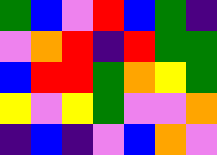[["green", "blue", "violet", "red", "blue", "green", "indigo"], ["violet", "orange", "red", "indigo", "red", "green", "green"], ["blue", "red", "red", "green", "orange", "yellow", "green"], ["yellow", "violet", "yellow", "green", "violet", "violet", "orange"], ["indigo", "blue", "indigo", "violet", "blue", "orange", "violet"]]